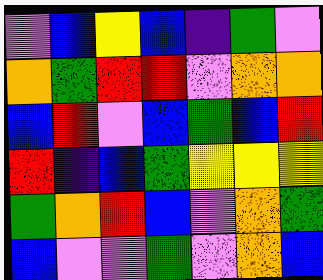[["violet", "blue", "yellow", "blue", "indigo", "green", "violet"], ["orange", "green", "red", "red", "violet", "orange", "orange"], ["blue", "red", "violet", "blue", "green", "blue", "red"], ["red", "indigo", "blue", "green", "yellow", "yellow", "yellow"], ["green", "orange", "red", "blue", "violet", "orange", "green"], ["blue", "violet", "violet", "green", "violet", "orange", "blue"]]